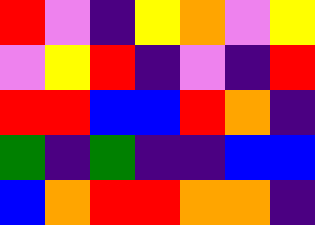[["red", "violet", "indigo", "yellow", "orange", "violet", "yellow"], ["violet", "yellow", "red", "indigo", "violet", "indigo", "red"], ["red", "red", "blue", "blue", "red", "orange", "indigo"], ["green", "indigo", "green", "indigo", "indigo", "blue", "blue"], ["blue", "orange", "red", "red", "orange", "orange", "indigo"]]